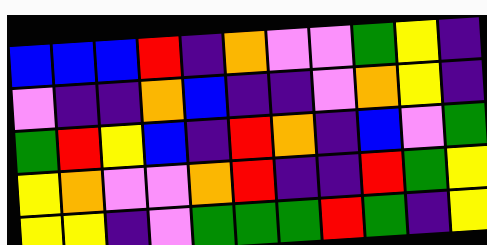[["blue", "blue", "blue", "red", "indigo", "orange", "violet", "violet", "green", "yellow", "indigo"], ["violet", "indigo", "indigo", "orange", "blue", "indigo", "indigo", "violet", "orange", "yellow", "indigo"], ["green", "red", "yellow", "blue", "indigo", "red", "orange", "indigo", "blue", "violet", "green"], ["yellow", "orange", "violet", "violet", "orange", "red", "indigo", "indigo", "red", "green", "yellow"], ["yellow", "yellow", "indigo", "violet", "green", "green", "green", "red", "green", "indigo", "yellow"]]